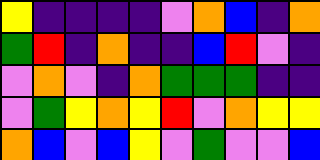[["yellow", "indigo", "indigo", "indigo", "indigo", "violet", "orange", "blue", "indigo", "orange"], ["green", "red", "indigo", "orange", "indigo", "indigo", "blue", "red", "violet", "indigo"], ["violet", "orange", "violet", "indigo", "orange", "green", "green", "green", "indigo", "indigo"], ["violet", "green", "yellow", "orange", "yellow", "red", "violet", "orange", "yellow", "yellow"], ["orange", "blue", "violet", "blue", "yellow", "violet", "green", "violet", "violet", "blue"]]